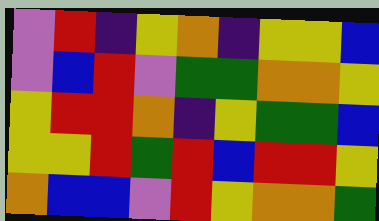[["violet", "red", "indigo", "yellow", "orange", "indigo", "yellow", "yellow", "blue"], ["violet", "blue", "red", "violet", "green", "green", "orange", "orange", "yellow"], ["yellow", "red", "red", "orange", "indigo", "yellow", "green", "green", "blue"], ["yellow", "yellow", "red", "green", "red", "blue", "red", "red", "yellow"], ["orange", "blue", "blue", "violet", "red", "yellow", "orange", "orange", "green"]]